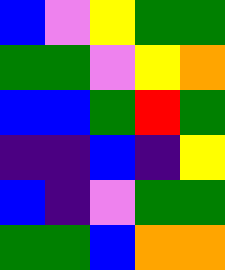[["blue", "violet", "yellow", "green", "green"], ["green", "green", "violet", "yellow", "orange"], ["blue", "blue", "green", "red", "green"], ["indigo", "indigo", "blue", "indigo", "yellow"], ["blue", "indigo", "violet", "green", "green"], ["green", "green", "blue", "orange", "orange"]]